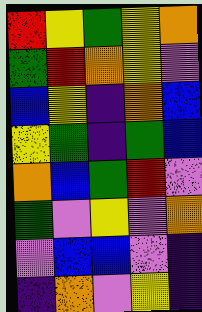[["red", "yellow", "green", "yellow", "orange"], ["green", "red", "orange", "yellow", "violet"], ["blue", "yellow", "indigo", "orange", "blue"], ["yellow", "green", "indigo", "green", "blue"], ["orange", "blue", "green", "red", "violet"], ["green", "violet", "yellow", "violet", "orange"], ["violet", "blue", "blue", "violet", "indigo"], ["indigo", "orange", "violet", "yellow", "indigo"]]